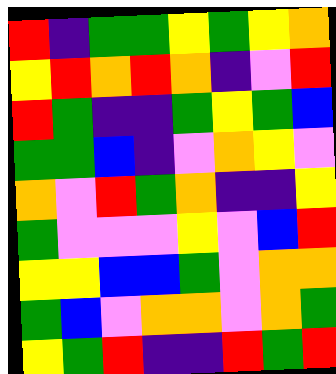[["red", "indigo", "green", "green", "yellow", "green", "yellow", "orange"], ["yellow", "red", "orange", "red", "orange", "indigo", "violet", "red"], ["red", "green", "indigo", "indigo", "green", "yellow", "green", "blue"], ["green", "green", "blue", "indigo", "violet", "orange", "yellow", "violet"], ["orange", "violet", "red", "green", "orange", "indigo", "indigo", "yellow"], ["green", "violet", "violet", "violet", "yellow", "violet", "blue", "red"], ["yellow", "yellow", "blue", "blue", "green", "violet", "orange", "orange"], ["green", "blue", "violet", "orange", "orange", "violet", "orange", "green"], ["yellow", "green", "red", "indigo", "indigo", "red", "green", "red"]]